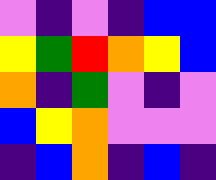[["violet", "indigo", "violet", "indigo", "blue", "blue"], ["yellow", "green", "red", "orange", "yellow", "blue"], ["orange", "indigo", "green", "violet", "indigo", "violet"], ["blue", "yellow", "orange", "violet", "violet", "violet"], ["indigo", "blue", "orange", "indigo", "blue", "indigo"]]